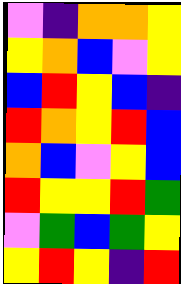[["violet", "indigo", "orange", "orange", "yellow"], ["yellow", "orange", "blue", "violet", "yellow"], ["blue", "red", "yellow", "blue", "indigo"], ["red", "orange", "yellow", "red", "blue"], ["orange", "blue", "violet", "yellow", "blue"], ["red", "yellow", "yellow", "red", "green"], ["violet", "green", "blue", "green", "yellow"], ["yellow", "red", "yellow", "indigo", "red"]]